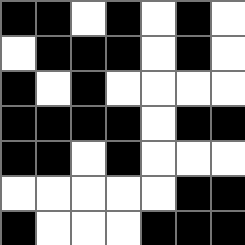[["black", "black", "white", "black", "white", "black", "white"], ["white", "black", "black", "black", "white", "black", "white"], ["black", "white", "black", "white", "white", "white", "white"], ["black", "black", "black", "black", "white", "black", "black"], ["black", "black", "white", "black", "white", "white", "white"], ["white", "white", "white", "white", "white", "black", "black"], ["black", "white", "white", "white", "black", "black", "black"]]